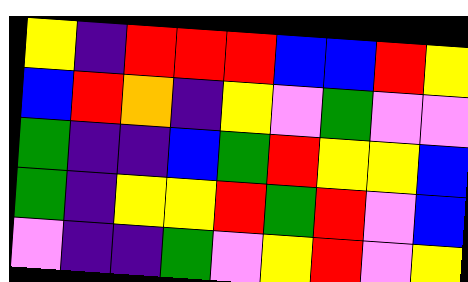[["yellow", "indigo", "red", "red", "red", "blue", "blue", "red", "yellow"], ["blue", "red", "orange", "indigo", "yellow", "violet", "green", "violet", "violet"], ["green", "indigo", "indigo", "blue", "green", "red", "yellow", "yellow", "blue"], ["green", "indigo", "yellow", "yellow", "red", "green", "red", "violet", "blue"], ["violet", "indigo", "indigo", "green", "violet", "yellow", "red", "violet", "yellow"]]